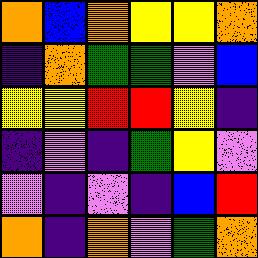[["orange", "blue", "orange", "yellow", "yellow", "orange"], ["indigo", "orange", "green", "green", "violet", "blue"], ["yellow", "yellow", "red", "red", "yellow", "indigo"], ["indigo", "violet", "indigo", "green", "yellow", "violet"], ["violet", "indigo", "violet", "indigo", "blue", "red"], ["orange", "indigo", "orange", "violet", "green", "orange"]]